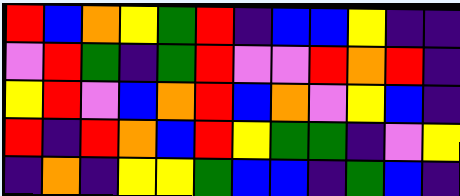[["red", "blue", "orange", "yellow", "green", "red", "indigo", "blue", "blue", "yellow", "indigo", "indigo"], ["violet", "red", "green", "indigo", "green", "red", "violet", "violet", "red", "orange", "red", "indigo"], ["yellow", "red", "violet", "blue", "orange", "red", "blue", "orange", "violet", "yellow", "blue", "indigo"], ["red", "indigo", "red", "orange", "blue", "red", "yellow", "green", "green", "indigo", "violet", "yellow"], ["indigo", "orange", "indigo", "yellow", "yellow", "green", "blue", "blue", "indigo", "green", "blue", "indigo"]]